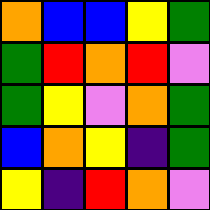[["orange", "blue", "blue", "yellow", "green"], ["green", "red", "orange", "red", "violet"], ["green", "yellow", "violet", "orange", "green"], ["blue", "orange", "yellow", "indigo", "green"], ["yellow", "indigo", "red", "orange", "violet"]]